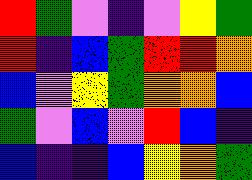[["red", "green", "violet", "indigo", "violet", "yellow", "green"], ["red", "indigo", "blue", "green", "red", "red", "orange"], ["blue", "violet", "yellow", "green", "orange", "orange", "blue"], ["green", "violet", "blue", "violet", "red", "blue", "indigo"], ["blue", "indigo", "indigo", "blue", "yellow", "orange", "green"]]